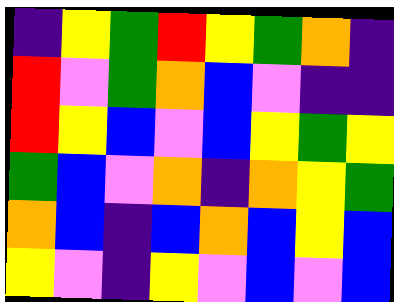[["indigo", "yellow", "green", "red", "yellow", "green", "orange", "indigo"], ["red", "violet", "green", "orange", "blue", "violet", "indigo", "indigo"], ["red", "yellow", "blue", "violet", "blue", "yellow", "green", "yellow"], ["green", "blue", "violet", "orange", "indigo", "orange", "yellow", "green"], ["orange", "blue", "indigo", "blue", "orange", "blue", "yellow", "blue"], ["yellow", "violet", "indigo", "yellow", "violet", "blue", "violet", "blue"]]